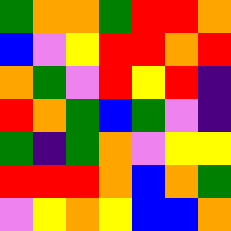[["green", "orange", "orange", "green", "red", "red", "orange"], ["blue", "violet", "yellow", "red", "red", "orange", "red"], ["orange", "green", "violet", "red", "yellow", "red", "indigo"], ["red", "orange", "green", "blue", "green", "violet", "indigo"], ["green", "indigo", "green", "orange", "violet", "yellow", "yellow"], ["red", "red", "red", "orange", "blue", "orange", "green"], ["violet", "yellow", "orange", "yellow", "blue", "blue", "orange"]]